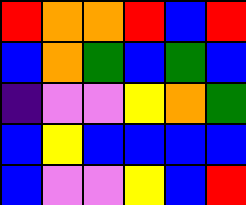[["red", "orange", "orange", "red", "blue", "red"], ["blue", "orange", "green", "blue", "green", "blue"], ["indigo", "violet", "violet", "yellow", "orange", "green"], ["blue", "yellow", "blue", "blue", "blue", "blue"], ["blue", "violet", "violet", "yellow", "blue", "red"]]